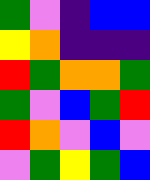[["green", "violet", "indigo", "blue", "blue"], ["yellow", "orange", "indigo", "indigo", "indigo"], ["red", "green", "orange", "orange", "green"], ["green", "violet", "blue", "green", "red"], ["red", "orange", "violet", "blue", "violet"], ["violet", "green", "yellow", "green", "blue"]]